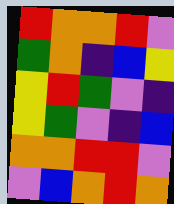[["red", "orange", "orange", "red", "violet"], ["green", "orange", "indigo", "blue", "yellow"], ["yellow", "red", "green", "violet", "indigo"], ["yellow", "green", "violet", "indigo", "blue"], ["orange", "orange", "red", "red", "violet"], ["violet", "blue", "orange", "red", "orange"]]